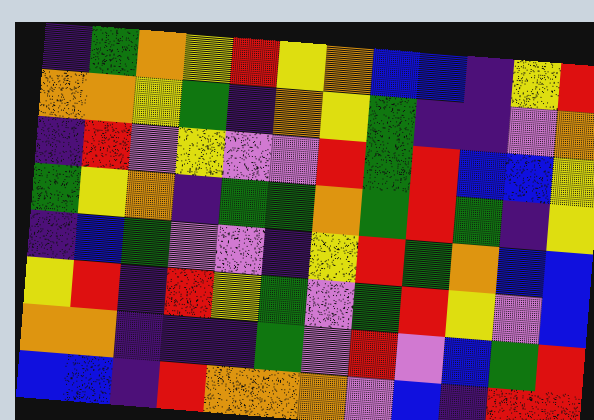[["indigo", "green", "orange", "yellow", "red", "yellow", "orange", "blue", "blue", "indigo", "yellow", "red"], ["orange", "orange", "yellow", "green", "indigo", "orange", "yellow", "green", "indigo", "indigo", "violet", "orange"], ["indigo", "red", "violet", "yellow", "violet", "violet", "red", "green", "red", "blue", "blue", "yellow"], ["green", "yellow", "orange", "indigo", "green", "green", "orange", "green", "red", "green", "indigo", "yellow"], ["indigo", "blue", "green", "violet", "violet", "indigo", "yellow", "red", "green", "orange", "blue", "blue"], ["yellow", "red", "indigo", "red", "yellow", "green", "violet", "green", "red", "yellow", "violet", "blue"], ["orange", "orange", "indigo", "indigo", "indigo", "green", "violet", "red", "violet", "blue", "green", "red"], ["blue", "blue", "indigo", "red", "orange", "orange", "orange", "violet", "blue", "indigo", "red", "red"]]